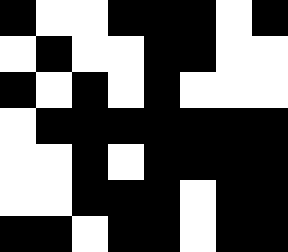[["black", "white", "white", "black", "black", "black", "white", "black"], ["white", "black", "white", "white", "black", "black", "white", "white"], ["black", "white", "black", "white", "black", "white", "white", "white"], ["white", "black", "black", "black", "black", "black", "black", "black"], ["white", "white", "black", "white", "black", "black", "black", "black"], ["white", "white", "black", "black", "black", "white", "black", "black"], ["black", "black", "white", "black", "black", "white", "black", "black"]]